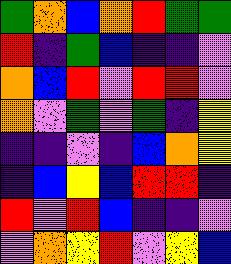[["green", "orange", "blue", "orange", "red", "green", "green"], ["red", "indigo", "green", "blue", "indigo", "indigo", "violet"], ["orange", "blue", "red", "violet", "red", "red", "violet"], ["orange", "violet", "green", "violet", "green", "indigo", "yellow"], ["indigo", "indigo", "violet", "indigo", "blue", "orange", "yellow"], ["indigo", "blue", "yellow", "blue", "red", "red", "indigo"], ["red", "violet", "red", "blue", "indigo", "indigo", "violet"], ["violet", "orange", "yellow", "red", "violet", "yellow", "blue"]]